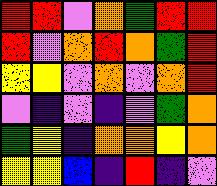[["red", "red", "violet", "orange", "green", "red", "red"], ["red", "violet", "orange", "red", "orange", "green", "red"], ["yellow", "yellow", "violet", "orange", "violet", "orange", "red"], ["violet", "indigo", "violet", "indigo", "violet", "green", "orange"], ["green", "yellow", "indigo", "orange", "orange", "yellow", "orange"], ["yellow", "yellow", "blue", "indigo", "red", "indigo", "violet"]]